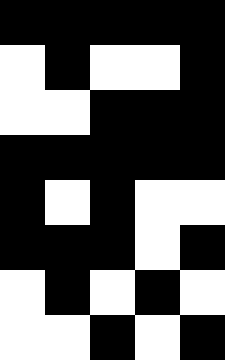[["black", "black", "black", "black", "black"], ["white", "black", "white", "white", "black"], ["white", "white", "black", "black", "black"], ["black", "black", "black", "black", "black"], ["black", "white", "black", "white", "white"], ["black", "black", "black", "white", "black"], ["white", "black", "white", "black", "white"], ["white", "white", "black", "white", "black"]]